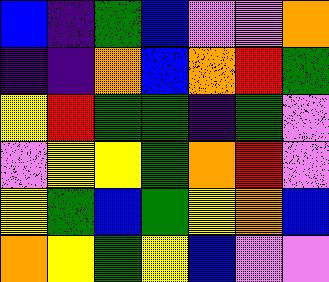[["blue", "indigo", "green", "blue", "violet", "violet", "orange"], ["indigo", "indigo", "orange", "blue", "orange", "red", "green"], ["yellow", "red", "green", "green", "indigo", "green", "violet"], ["violet", "yellow", "yellow", "green", "orange", "red", "violet"], ["yellow", "green", "blue", "green", "yellow", "orange", "blue"], ["orange", "yellow", "green", "yellow", "blue", "violet", "violet"]]